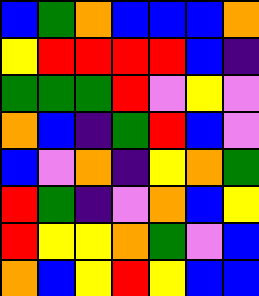[["blue", "green", "orange", "blue", "blue", "blue", "orange"], ["yellow", "red", "red", "red", "red", "blue", "indigo"], ["green", "green", "green", "red", "violet", "yellow", "violet"], ["orange", "blue", "indigo", "green", "red", "blue", "violet"], ["blue", "violet", "orange", "indigo", "yellow", "orange", "green"], ["red", "green", "indigo", "violet", "orange", "blue", "yellow"], ["red", "yellow", "yellow", "orange", "green", "violet", "blue"], ["orange", "blue", "yellow", "red", "yellow", "blue", "blue"]]